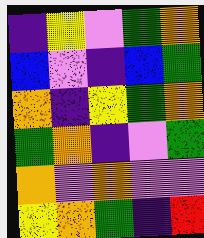[["indigo", "yellow", "violet", "green", "orange"], ["blue", "violet", "indigo", "blue", "green"], ["orange", "indigo", "yellow", "green", "orange"], ["green", "orange", "indigo", "violet", "green"], ["orange", "violet", "orange", "violet", "violet"], ["yellow", "orange", "green", "indigo", "red"]]